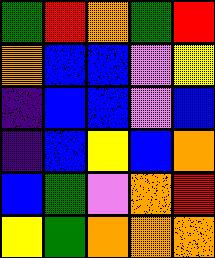[["green", "red", "orange", "green", "red"], ["orange", "blue", "blue", "violet", "yellow"], ["indigo", "blue", "blue", "violet", "blue"], ["indigo", "blue", "yellow", "blue", "orange"], ["blue", "green", "violet", "orange", "red"], ["yellow", "green", "orange", "orange", "orange"]]